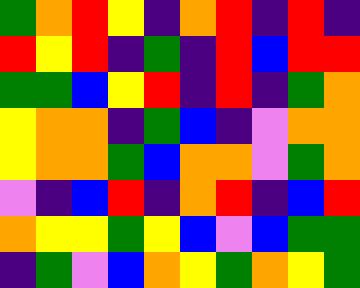[["green", "orange", "red", "yellow", "indigo", "orange", "red", "indigo", "red", "indigo"], ["red", "yellow", "red", "indigo", "green", "indigo", "red", "blue", "red", "red"], ["green", "green", "blue", "yellow", "red", "indigo", "red", "indigo", "green", "orange"], ["yellow", "orange", "orange", "indigo", "green", "blue", "indigo", "violet", "orange", "orange"], ["yellow", "orange", "orange", "green", "blue", "orange", "orange", "violet", "green", "orange"], ["violet", "indigo", "blue", "red", "indigo", "orange", "red", "indigo", "blue", "red"], ["orange", "yellow", "yellow", "green", "yellow", "blue", "violet", "blue", "green", "green"], ["indigo", "green", "violet", "blue", "orange", "yellow", "green", "orange", "yellow", "green"]]